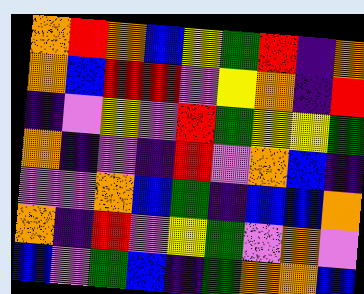[["orange", "red", "orange", "blue", "yellow", "green", "red", "indigo", "orange"], ["orange", "blue", "red", "red", "violet", "yellow", "orange", "indigo", "red"], ["indigo", "violet", "yellow", "violet", "red", "green", "yellow", "yellow", "green"], ["orange", "indigo", "violet", "indigo", "red", "violet", "orange", "blue", "indigo"], ["violet", "violet", "orange", "blue", "green", "indigo", "blue", "blue", "orange"], ["orange", "indigo", "red", "violet", "yellow", "green", "violet", "orange", "violet"], ["blue", "violet", "green", "blue", "indigo", "green", "orange", "orange", "blue"]]